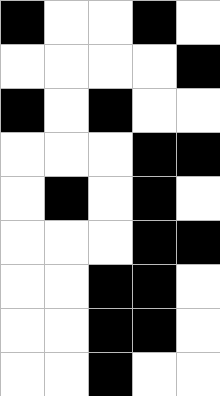[["black", "white", "white", "black", "white"], ["white", "white", "white", "white", "black"], ["black", "white", "black", "white", "white"], ["white", "white", "white", "black", "black"], ["white", "black", "white", "black", "white"], ["white", "white", "white", "black", "black"], ["white", "white", "black", "black", "white"], ["white", "white", "black", "black", "white"], ["white", "white", "black", "white", "white"]]